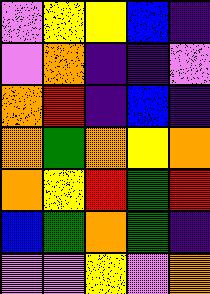[["violet", "yellow", "yellow", "blue", "indigo"], ["violet", "orange", "indigo", "indigo", "violet"], ["orange", "red", "indigo", "blue", "indigo"], ["orange", "green", "orange", "yellow", "orange"], ["orange", "yellow", "red", "green", "red"], ["blue", "green", "orange", "green", "indigo"], ["violet", "violet", "yellow", "violet", "orange"]]